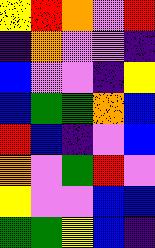[["yellow", "red", "orange", "violet", "red"], ["indigo", "orange", "violet", "violet", "indigo"], ["blue", "violet", "violet", "indigo", "yellow"], ["blue", "green", "green", "orange", "blue"], ["red", "blue", "indigo", "violet", "blue"], ["orange", "violet", "green", "red", "violet"], ["yellow", "violet", "violet", "blue", "blue"], ["green", "green", "yellow", "blue", "indigo"]]